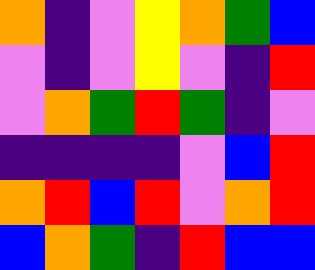[["orange", "indigo", "violet", "yellow", "orange", "green", "blue"], ["violet", "indigo", "violet", "yellow", "violet", "indigo", "red"], ["violet", "orange", "green", "red", "green", "indigo", "violet"], ["indigo", "indigo", "indigo", "indigo", "violet", "blue", "red"], ["orange", "red", "blue", "red", "violet", "orange", "red"], ["blue", "orange", "green", "indigo", "red", "blue", "blue"]]